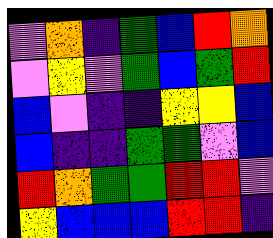[["violet", "orange", "indigo", "green", "blue", "red", "orange"], ["violet", "yellow", "violet", "green", "blue", "green", "red"], ["blue", "violet", "indigo", "indigo", "yellow", "yellow", "blue"], ["blue", "indigo", "indigo", "green", "green", "violet", "blue"], ["red", "orange", "green", "green", "red", "red", "violet"], ["yellow", "blue", "blue", "blue", "red", "red", "indigo"]]